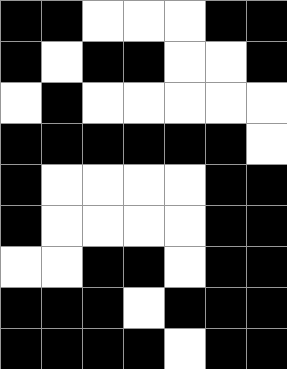[["black", "black", "white", "white", "white", "black", "black"], ["black", "white", "black", "black", "white", "white", "black"], ["white", "black", "white", "white", "white", "white", "white"], ["black", "black", "black", "black", "black", "black", "white"], ["black", "white", "white", "white", "white", "black", "black"], ["black", "white", "white", "white", "white", "black", "black"], ["white", "white", "black", "black", "white", "black", "black"], ["black", "black", "black", "white", "black", "black", "black"], ["black", "black", "black", "black", "white", "black", "black"]]